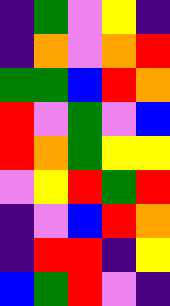[["indigo", "green", "violet", "yellow", "indigo"], ["indigo", "orange", "violet", "orange", "red"], ["green", "green", "blue", "red", "orange"], ["red", "violet", "green", "violet", "blue"], ["red", "orange", "green", "yellow", "yellow"], ["violet", "yellow", "red", "green", "red"], ["indigo", "violet", "blue", "red", "orange"], ["indigo", "red", "red", "indigo", "yellow"], ["blue", "green", "red", "violet", "indigo"]]